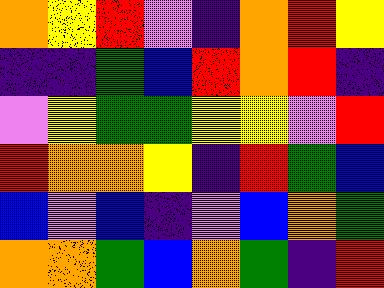[["orange", "yellow", "red", "violet", "indigo", "orange", "red", "yellow"], ["indigo", "indigo", "green", "blue", "red", "orange", "red", "indigo"], ["violet", "yellow", "green", "green", "yellow", "yellow", "violet", "red"], ["red", "orange", "orange", "yellow", "indigo", "red", "green", "blue"], ["blue", "violet", "blue", "indigo", "violet", "blue", "orange", "green"], ["orange", "orange", "green", "blue", "orange", "green", "indigo", "red"]]